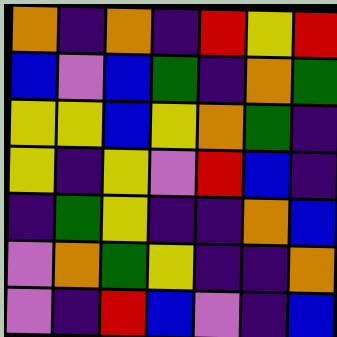[["orange", "indigo", "orange", "indigo", "red", "yellow", "red"], ["blue", "violet", "blue", "green", "indigo", "orange", "green"], ["yellow", "yellow", "blue", "yellow", "orange", "green", "indigo"], ["yellow", "indigo", "yellow", "violet", "red", "blue", "indigo"], ["indigo", "green", "yellow", "indigo", "indigo", "orange", "blue"], ["violet", "orange", "green", "yellow", "indigo", "indigo", "orange"], ["violet", "indigo", "red", "blue", "violet", "indigo", "blue"]]